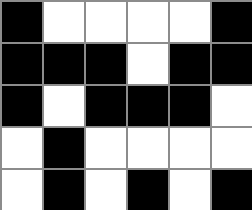[["black", "white", "white", "white", "white", "black"], ["black", "black", "black", "white", "black", "black"], ["black", "white", "black", "black", "black", "white"], ["white", "black", "white", "white", "white", "white"], ["white", "black", "white", "black", "white", "black"]]